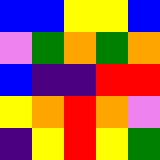[["blue", "blue", "yellow", "yellow", "blue"], ["violet", "green", "orange", "green", "orange"], ["blue", "indigo", "indigo", "red", "red"], ["yellow", "orange", "red", "orange", "violet"], ["indigo", "yellow", "red", "yellow", "green"]]